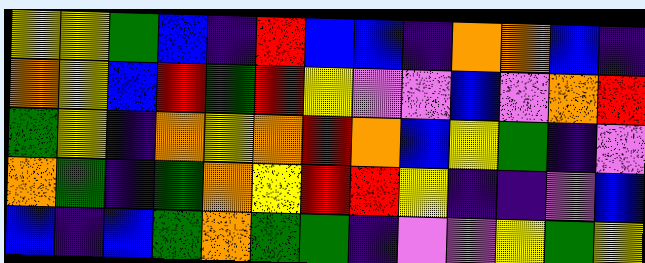[["yellow", "yellow", "green", "blue", "indigo", "red", "blue", "blue", "indigo", "orange", "orange", "blue", "indigo"], ["orange", "yellow", "blue", "red", "green", "red", "yellow", "violet", "violet", "blue", "violet", "orange", "red"], ["green", "yellow", "indigo", "orange", "yellow", "orange", "red", "orange", "blue", "yellow", "green", "indigo", "violet"], ["orange", "green", "indigo", "green", "orange", "yellow", "red", "red", "yellow", "indigo", "indigo", "violet", "blue"], ["blue", "indigo", "blue", "green", "orange", "green", "green", "indigo", "violet", "violet", "yellow", "green", "yellow"]]